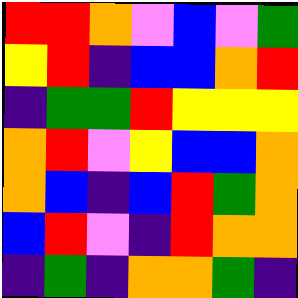[["red", "red", "orange", "violet", "blue", "violet", "green"], ["yellow", "red", "indigo", "blue", "blue", "orange", "red"], ["indigo", "green", "green", "red", "yellow", "yellow", "yellow"], ["orange", "red", "violet", "yellow", "blue", "blue", "orange"], ["orange", "blue", "indigo", "blue", "red", "green", "orange"], ["blue", "red", "violet", "indigo", "red", "orange", "orange"], ["indigo", "green", "indigo", "orange", "orange", "green", "indigo"]]